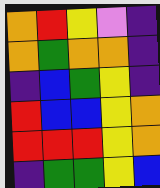[["orange", "red", "yellow", "violet", "indigo"], ["orange", "green", "orange", "orange", "indigo"], ["indigo", "blue", "green", "yellow", "indigo"], ["red", "blue", "blue", "yellow", "orange"], ["red", "red", "red", "yellow", "orange"], ["indigo", "green", "green", "yellow", "blue"]]